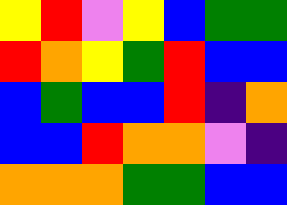[["yellow", "red", "violet", "yellow", "blue", "green", "green"], ["red", "orange", "yellow", "green", "red", "blue", "blue"], ["blue", "green", "blue", "blue", "red", "indigo", "orange"], ["blue", "blue", "red", "orange", "orange", "violet", "indigo"], ["orange", "orange", "orange", "green", "green", "blue", "blue"]]